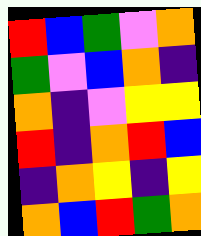[["red", "blue", "green", "violet", "orange"], ["green", "violet", "blue", "orange", "indigo"], ["orange", "indigo", "violet", "yellow", "yellow"], ["red", "indigo", "orange", "red", "blue"], ["indigo", "orange", "yellow", "indigo", "yellow"], ["orange", "blue", "red", "green", "orange"]]